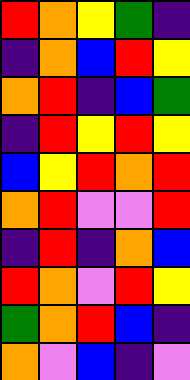[["red", "orange", "yellow", "green", "indigo"], ["indigo", "orange", "blue", "red", "yellow"], ["orange", "red", "indigo", "blue", "green"], ["indigo", "red", "yellow", "red", "yellow"], ["blue", "yellow", "red", "orange", "red"], ["orange", "red", "violet", "violet", "red"], ["indigo", "red", "indigo", "orange", "blue"], ["red", "orange", "violet", "red", "yellow"], ["green", "orange", "red", "blue", "indigo"], ["orange", "violet", "blue", "indigo", "violet"]]